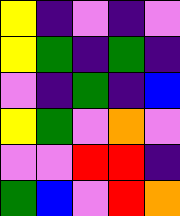[["yellow", "indigo", "violet", "indigo", "violet"], ["yellow", "green", "indigo", "green", "indigo"], ["violet", "indigo", "green", "indigo", "blue"], ["yellow", "green", "violet", "orange", "violet"], ["violet", "violet", "red", "red", "indigo"], ["green", "blue", "violet", "red", "orange"]]